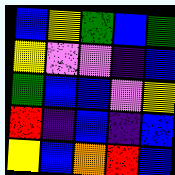[["blue", "yellow", "green", "blue", "green"], ["yellow", "violet", "violet", "indigo", "blue"], ["green", "blue", "blue", "violet", "yellow"], ["red", "indigo", "blue", "indigo", "blue"], ["yellow", "blue", "orange", "red", "blue"]]